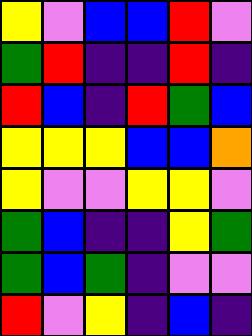[["yellow", "violet", "blue", "blue", "red", "violet"], ["green", "red", "indigo", "indigo", "red", "indigo"], ["red", "blue", "indigo", "red", "green", "blue"], ["yellow", "yellow", "yellow", "blue", "blue", "orange"], ["yellow", "violet", "violet", "yellow", "yellow", "violet"], ["green", "blue", "indigo", "indigo", "yellow", "green"], ["green", "blue", "green", "indigo", "violet", "violet"], ["red", "violet", "yellow", "indigo", "blue", "indigo"]]